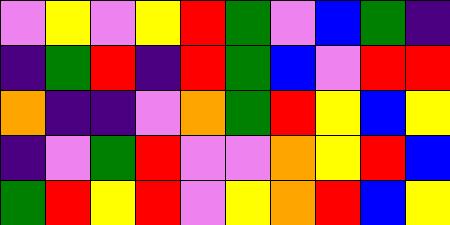[["violet", "yellow", "violet", "yellow", "red", "green", "violet", "blue", "green", "indigo"], ["indigo", "green", "red", "indigo", "red", "green", "blue", "violet", "red", "red"], ["orange", "indigo", "indigo", "violet", "orange", "green", "red", "yellow", "blue", "yellow"], ["indigo", "violet", "green", "red", "violet", "violet", "orange", "yellow", "red", "blue"], ["green", "red", "yellow", "red", "violet", "yellow", "orange", "red", "blue", "yellow"]]